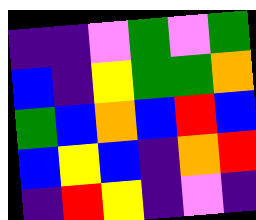[["indigo", "indigo", "violet", "green", "violet", "green"], ["blue", "indigo", "yellow", "green", "green", "orange"], ["green", "blue", "orange", "blue", "red", "blue"], ["blue", "yellow", "blue", "indigo", "orange", "red"], ["indigo", "red", "yellow", "indigo", "violet", "indigo"]]